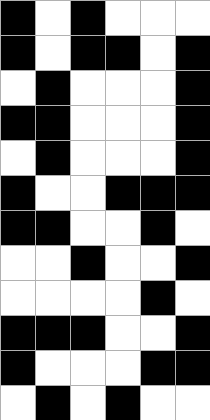[["black", "white", "black", "white", "white", "white"], ["black", "white", "black", "black", "white", "black"], ["white", "black", "white", "white", "white", "black"], ["black", "black", "white", "white", "white", "black"], ["white", "black", "white", "white", "white", "black"], ["black", "white", "white", "black", "black", "black"], ["black", "black", "white", "white", "black", "white"], ["white", "white", "black", "white", "white", "black"], ["white", "white", "white", "white", "black", "white"], ["black", "black", "black", "white", "white", "black"], ["black", "white", "white", "white", "black", "black"], ["white", "black", "white", "black", "white", "white"]]